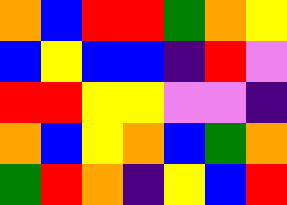[["orange", "blue", "red", "red", "green", "orange", "yellow"], ["blue", "yellow", "blue", "blue", "indigo", "red", "violet"], ["red", "red", "yellow", "yellow", "violet", "violet", "indigo"], ["orange", "blue", "yellow", "orange", "blue", "green", "orange"], ["green", "red", "orange", "indigo", "yellow", "blue", "red"]]